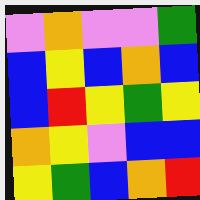[["violet", "orange", "violet", "violet", "green"], ["blue", "yellow", "blue", "orange", "blue"], ["blue", "red", "yellow", "green", "yellow"], ["orange", "yellow", "violet", "blue", "blue"], ["yellow", "green", "blue", "orange", "red"]]